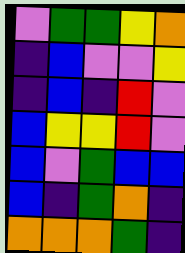[["violet", "green", "green", "yellow", "orange"], ["indigo", "blue", "violet", "violet", "yellow"], ["indigo", "blue", "indigo", "red", "violet"], ["blue", "yellow", "yellow", "red", "violet"], ["blue", "violet", "green", "blue", "blue"], ["blue", "indigo", "green", "orange", "indigo"], ["orange", "orange", "orange", "green", "indigo"]]